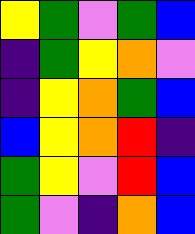[["yellow", "green", "violet", "green", "blue"], ["indigo", "green", "yellow", "orange", "violet"], ["indigo", "yellow", "orange", "green", "blue"], ["blue", "yellow", "orange", "red", "indigo"], ["green", "yellow", "violet", "red", "blue"], ["green", "violet", "indigo", "orange", "blue"]]